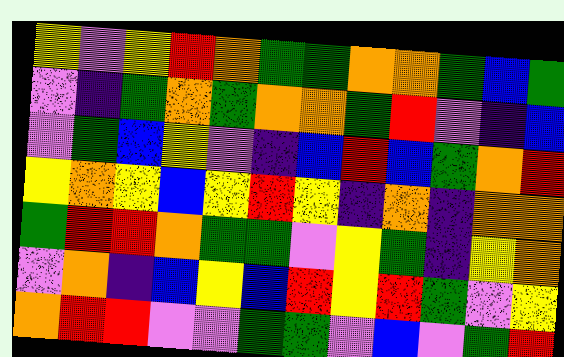[["yellow", "violet", "yellow", "red", "orange", "green", "green", "orange", "orange", "green", "blue", "green"], ["violet", "indigo", "green", "orange", "green", "orange", "orange", "green", "red", "violet", "indigo", "blue"], ["violet", "green", "blue", "yellow", "violet", "indigo", "blue", "red", "blue", "green", "orange", "red"], ["yellow", "orange", "yellow", "blue", "yellow", "red", "yellow", "indigo", "orange", "indigo", "orange", "orange"], ["green", "red", "red", "orange", "green", "green", "violet", "yellow", "green", "indigo", "yellow", "orange"], ["violet", "orange", "indigo", "blue", "yellow", "blue", "red", "yellow", "red", "green", "violet", "yellow"], ["orange", "red", "red", "violet", "violet", "green", "green", "violet", "blue", "violet", "green", "red"]]